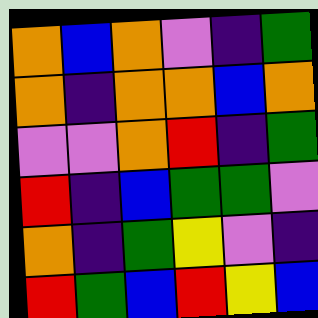[["orange", "blue", "orange", "violet", "indigo", "green"], ["orange", "indigo", "orange", "orange", "blue", "orange"], ["violet", "violet", "orange", "red", "indigo", "green"], ["red", "indigo", "blue", "green", "green", "violet"], ["orange", "indigo", "green", "yellow", "violet", "indigo"], ["red", "green", "blue", "red", "yellow", "blue"]]